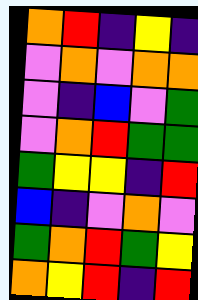[["orange", "red", "indigo", "yellow", "indigo"], ["violet", "orange", "violet", "orange", "orange"], ["violet", "indigo", "blue", "violet", "green"], ["violet", "orange", "red", "green", "green"], ["green", "yellow", "yellow", "indigo", "red"], ["blue", "indigo", "violet", "orange", "violet"], ["green", "orange", "red", "green", "yellow"], ["orange", "yellow", "red", "indigo", "red"]]